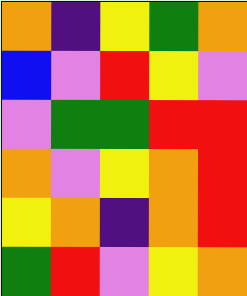[["orange", "indigo", "yellow", "green", "orange"], ["blue", "violet", "red", "yellow", "violet"], ["violet", "green", "green", "red", "red"], ["orange", "violet", "yellow", "orange", "red"], ["yellow", "orange", "indigo", "orange", "red"], ["green", "red", "violet", "yellow", "orange"]]